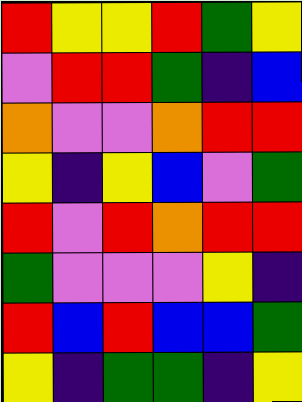[["red", "yellow", "yellow", "red", "green", "yellow"], ["violet", "red", "red", "green", "indigo", "blue"], ["orange", "violet", "violet", "orange", "red", "red"], ["yellow", "indigo", "yellow", "blue", "violet", "green"], ["red", "violet", "red", "orange", "red", "red"], ["green", "violet", "violet", "violet", "yellow", "indigo"], ["red", "blue", "red", "blue", "blue", "green"], ["yellow", "indigo", "green", "green", "indigo", "yellow"]]